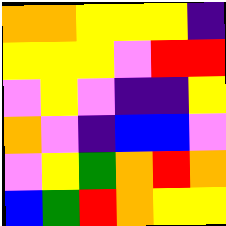[["orange", "orange", "yellow", "yellow", "yellow", "indigo"], ["yellow", "yellow", "yellow", "violet", "red", "red"], ["violet", "yellow", "violet", "indigo", "indigo", "yellow"], ["orange", "violet", "indigo", "blue", "blue", "violet"], ["violet", "yellow", "green", "orange", "red", "orange"], ["blue", "green", "red", "orange", "yellow", "yellow"]]